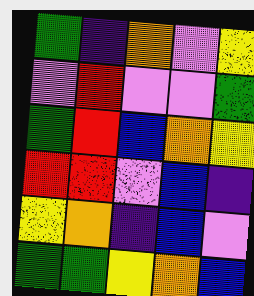[["green", "indigo", "orange", "violet", "yellow"], ["violet", "red", "violet", "violet", "green"], ["green", "red", "blue", "orange", "yellow"], ["red", "red", "violet", "blue", "indigo"], ["yellow", "orange", "indigo", "blue", "violet"], ["green", "green", "yellow", "orange", "blue"]]